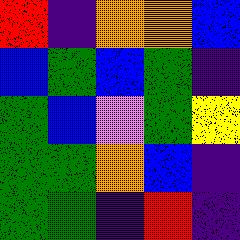[["red", "indigo", "orange", "orange", "blue"], ["blue", "green", "blue", "green", "indigo"], ["green", "blue", "violet", "green", "yellow"], ["green", "green", "orange", "blue", "indigo"], ["green", "green", "indigo", "red", "indigo"]]